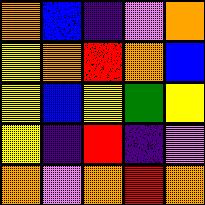[["orange", "blue", "indigo", "violet", "orange"], ["yellow", "orange", "red", "orange", "blue"], ["yellow", "blue", "yellow", "green", "yellow"], ["yellow", "indigo", "red", "indigo", "violet"], ["orange", "violet", "orange", "red", "orange"]]